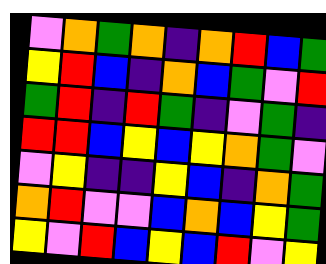[["violet", "orange", "green", "orange", "indigo", "orange", "red", "blue", "green"], ["yellow", "red", "blue", "indigo", "orange", "blue", "green", "violet", "red"], ["green", "red", "indigo", "red", "green", "indigo", "violet", "green", "indigo"], ["red", "red", "blue", "yellow", "blue", "yellow", "orange", "green", "violet"], ["violet", "yellow", "indigo", "indigo", "yellow", "blue", "indigo", "orange", "green"], ["orange", "red", "violet", "violet", "blue", "orange", "blue", "yellow", "green"], ["yellow", "violet", "red", "blue", "yellow", "blue", "red", "violet", "yellow"]]